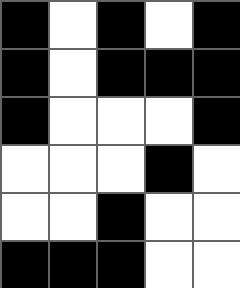[["black", "white", "black", "white", "black"], ["black", "white", "black", "black", "black"], ["black", "white", "white", "white", "black"], ["white", "white", "white", "black", "white"], ["white", "white", "black", "white", "white"], ["black", "black", "black", "white", "white"]]